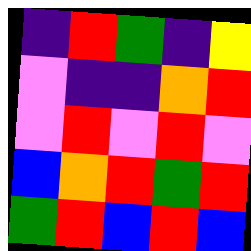[["indigo", "red", "green", "indigo", "yellow"], ["violet", "indigo", "indigo", "orange", "red"], ["violet", "red", "violet", "red", "violet"], ["blue", "orange", "red", "green", "red"], ["green", "red", "blue", "red", "blue"]]